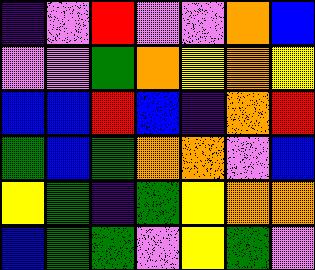[["indigo", "violet", "red", "violet", "violet", "orange", "blue"], ["violet", "violet", "green", "orange", "yellow", "orange", "yellow"], ["blue", "blue", "red", "blue", "indigo", "orange", "red"], ["green", "blue", "green", "orange", "orange", "violet", "blue"], ["yellow", "green", "indigo", "green", "yellow", "orange", "orange"], ["blue", "green", "green", "violet", "yellow", "green", "violet"]]